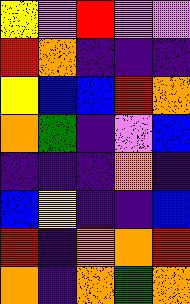[["yellow", "violet", "red", "violet", "violet"], ["red", "orange", "indigo", "indigo", "indigo"], ["yellow", "blue", "blue", "red", "orange"], ["orange", "green", "indigo", "violet", "blue"], ["indigo", "indigo", "indigo", "orange", "indigo"], ["blue", "yellow", "indigo", "indigo", "blue"], ["red", "indigo", "orange", "orange", "red"], ["orange", "indigo", "orange", "green", "orange"]]